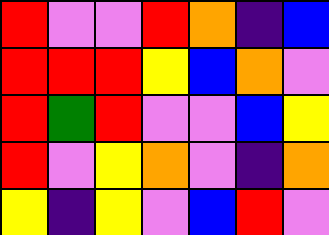[["red", "violet", "violet", "red", "orange", "indigo", "blue"], ["red", "red", "red", "yellow", "blue", "orange", "violet"], ["red", "green", "red", "violet", "violet", "blue", "yellow"], ["red", "violet", "yellow", "orange", "violet", "indigo", "orange"], ["yellow", "indigo", "yellow", "violet", "blue", "red", "violet"]]